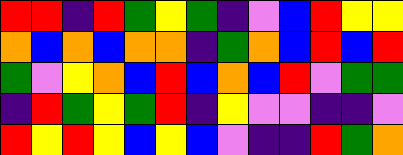[["red", "red", "indigo", "red", "green", "yellow", "green", "indigo", "violet", "blue", "red", "yellow", "yellow"], ["orange", "blue", "orange", "blue", "orange", "orange", "indigo", "green", "orange", "blue", "red", "blue", "red"], ["green", "violet", "yellow", "orange", "blue", "red", "blue", "orange", "blue", "red", "violet", "green", "green"], ["indigo", "red", "green", "yellow", "green", "red", "indigo", "yellow", "violet", "violet", "indigo", "indigo", "violet"], ["red", "yellow", "red", "yellow", "blue", "yellow", "blue", "violet", "indigo", "indigo", "red", "green", "orange"]]